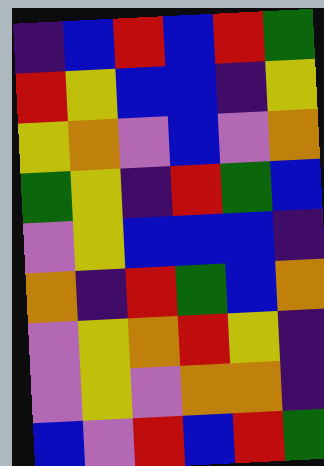[["indigo", "blue", "red", "blue", "red", "green"], ["red", "yellow", "blue", "blue", "indigo", "yellow"], ["yellow", "orange", "violet", "blue", "violet", "orange"], ["green", "yellow", "indigo", "red", "green", "blue"], ["violet", "yellow", "blue", "blue", "blue", "indigo"], ["orange", "indigo", "red", "green", "blue", "orange"], ["violet", "yellow", "orange", "red", "yellow", "indigo"], ["violet", "yellow", "violet", "orange", "orange", "indigo"], ["blue", "violet", "red", "blue", "red", "green"]]